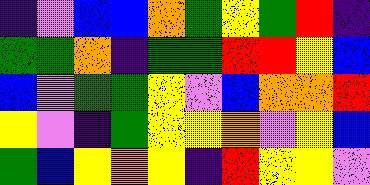[["indigo", "violet", "blue", "blue", "orange", "green", "yellow", "green", "red", "indigo"], ["green", "green", "orange", "indigo", "green", "green", "red", "red", "yellow", "blue"], ["blue", "violet", "green", "green", "yellow", "violet", "blue", "orange", "orange", "red"], ["yellow", "violet", "indigo", "green", "yellow", "yellow", "orange", "violet", "yellow", "blue"], ["green", "blue", "yellow", "orange", "yellow", "indigo", "red", "yellow", "yellow", "violet"]]